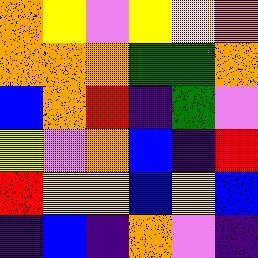[["orange", "yellow", "violet", "yellow", "yellow", "orange"], ["orange", "orange", "orange", "green", "green", "orange"], ["blue", "orange", "red", "indigo", "green", "violet"], ["yellow", "violet", "orange", "blue", "indigo", "red"], ["red", "yellow", "yellow", "blue", "yellow", "blue"], ["indigo", "blue", "indigo", "orange", "violet", "indigo"]]